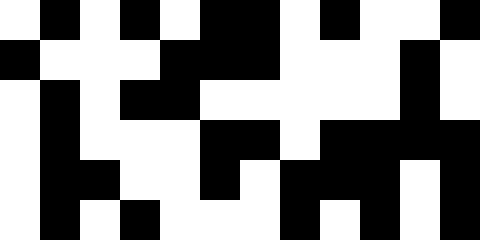[["white", "black", "white", "black", "white", "black", "black", "white", "black", "white", "white", "black"], ["black", "white", "white", "white", "black", "black", "black", "white", "white", "white", "black", "white"], ["white", "black", "white", "black", "black", "white", "white", "white", "white", "white", "black", "white"], ["white", "black", "white", "white", "white", "black", "black", "white", "black", "black", "black", "black"], ["white", "black", "black", "white", "white", "black", "white", "black", "black", "black", "white", "black"], ["white", "black", "white", "black", "white", "white", "white", "black", "white", "black", "white", "black"]]